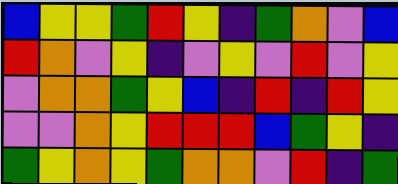[["blue", "yellow", "yellow", "green", "red", "yellow", "indigo", "green", "orange", "violet", "blue"], ["red", "orange", "violet", "yellow", "indigo", "violet", "yellow", "violet", "red", "violet", "yellow"], ["violet", "orange", "orange", "green", "yellow", "blue", "indigo", "red", "indigo", "red", "yellow"], ["violet", "violet", "orange", "yellow", "red", "red", "red", "blue", "green", "yellow", "indigo"], ["green", "yellow", "orange", "yellow", "green", "orange", "orange", "violet", "red", "indigo", "green"]]